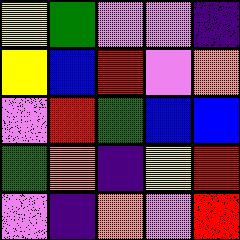[["yellow", "green", "violet", "violet", "indigo"], ["yellow", "blue", "red", "violet", "orange"], ["violet", "red", "green", "blue", "blue"], ["green", "orange", "indigo", "yellow", "red"], ["violet", "indigo", "orange", "violet", "red"]]